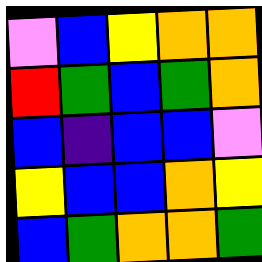[["violet", "blue", "yellow", "orange", "orange"], ["red", "green", "blue", "green", "orange"], ["blue", "indigo", "blue", "blue", "violet"], ["yellow", "blue", "blue", "orange", "yellow"], ["blue", "green", "orange", "orange", "green"]]